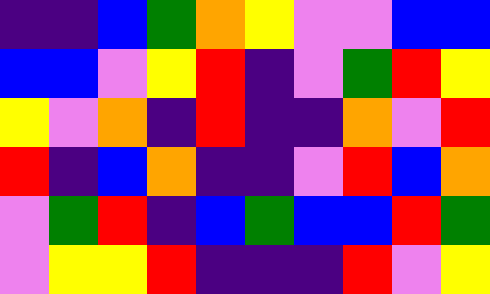[["indigo", "indigo", "blue", "green", "orange", "yellow", "violet", "violet", "blue", "blue"], ["blue", "blue", "violet", "yellow", "red", "indigo", "violet", "green", "red", "yellow"], ["yellow", "violet", "orange", "indigo", "red", "indigo", "indigo", "orange", "violet", "red"], ["red", "indigo", "blue", "orange", "indigo", "indigo", "violet", "red", "blue", "orange"], ["violet", "green", "red", "indigo", "blue", "green", "blue", "blue", "red", "green"], ["violet", "yellow", "yellow", "red", "indigo", "indigo", "indigo", "red", "violet", "yellow"]]